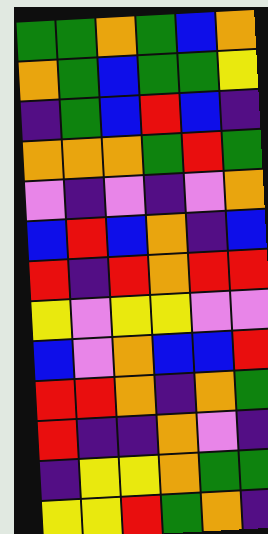[["green", "green", "orange", "green", "blue", "orange"], ["orange", "green", "blue", "green", "green", "yellow"], ["indigo", "green", "blue", "red", "blue", "indigo"], ["orange", "orange", "orange", "green", "red", "green"], ["violet", "indigo", "violet", "indigo", "violet", "orange"], ["blue", "red", "blue", "orange", "indigo", "blue"], ["red", "indigo", "red", "orange", "red", "red"], ["yellow", "violet", "yellow", "yellow", "violet", "violet"], ["blue", "violet", "orange", "blue", "blue", "red"], ["red", "red", "orange", "indigo", "orange", "green"], ["red", "indigo", "indigo", "orange", "violet", "indigo"], ["indigo", "yellow", "yellow", "orange", "green", "green"], ["yellow", "yellow", "red", "green", "orange", "indigo"]]